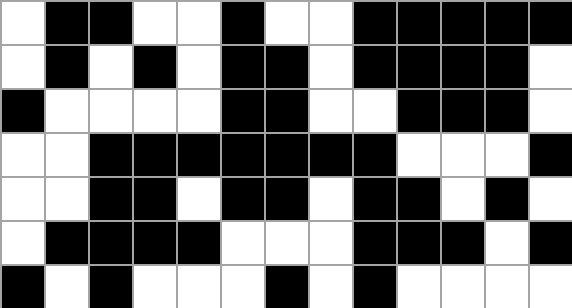[["white", "black", "black", "white", "white", "black", "white", "white", "black", "black", "black", "black", "black"], ["white", "black", "white", "black", "white", "black", "black", "white", "black", "black", "black", "black", "white"], ["black", "white", "white", "white", "white", "black", "black", "white", "white", "black", "black", "black", "white"], ["white", "white", "black", "black", "black", "black", "black", "black", "black", "white", "white", "white", "black"], ["white", "white", "black", "black", "white", "black", "black", "white", "black", "black", "white", "black", "white"], ["white", "black", "black", "black", "black", "white", "white", "white", "black", "black", "black", "white", "black"], ["black", "white", "black", "white", "white", "white", "black", "white", "black", "white", "white", "white", "white"]]